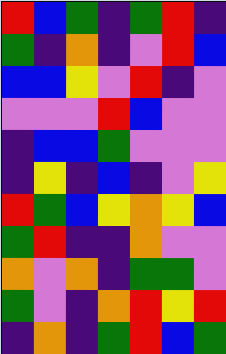[["red", "blue", "green", "indigo", "green", "red", "indigo"], ["green", "indigo", "orange", "indigo", "violet", "red", "blue"], ["blue", "blue", "yellow", "violet", "red", "indigo", "violet"], ["violet", "violet", "violet", "red", "blue", "violet", "violet"], ["indigo", "blue", "blue", "green", "violet", "violet", "violet"], ["indigo", "yellow", "indigo", "blue", "indigo", "violet", "yellow"], ["red", "green", "blue", "yellow", "orange", "yellow", "blue"], ["green", "red", "indigo", "indigo", "orange", "violet", "violet"], ["orange", "violet", "orange", "indigo", "green", "green", "violet"], ["green", "violet", "indigo", "orange", "red", "yellow", "red"], ["indigo", "orange", "indigo", "green", "red", "blue", "green"]]